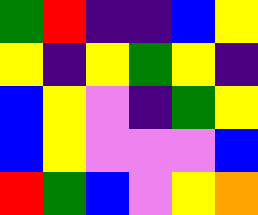[["green", "red", "indigo", "indigo", "blue", "yellow"], ["yellow", "indigo", "yellow", "green", "yellow", "indigo"], ["blue", "yellow", "violet", "indigo", "green", "yellow"], ["blue", "yellow", "violet", "violet", "violet", "blue"], ["red", "green", "blue", "violet", "yellow", "orange"]]